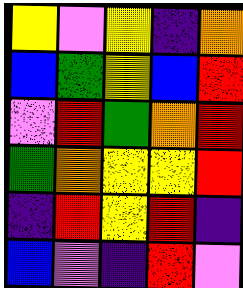[["yellow", "violet", "yellow", "indigo", "orange"], ["blue", "green", "yellow", "blue", "red"], ["violet", "red", "green", "orange", "red"], ["green", "orange", "yellow", "yellow", "red"], ["indigo", "red", "yellow", "red", "indigo"], ["blue", "violet", "indigo", "red", "violet"]]